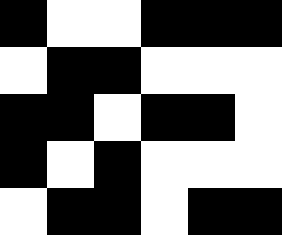[["black", "white", "white", "black", "black", "black"], ["white", "black", "black", "white", "white", "white"], ["black", "black", "white", "black", "black", "white"], ["black", "white", "black", "white", "white", "white"], ["white", "black", "black", "white", "black", "black"]]